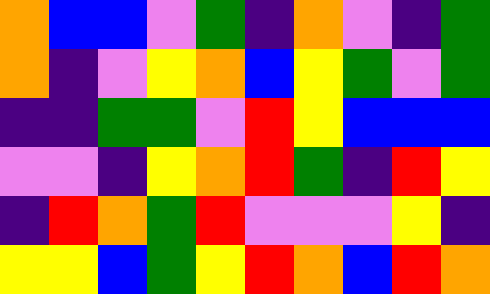[["orange", "blue", "blue", "violet", "green", "indigo", "orange", "violet", "indigo", "green"], ["orange", "indigo", "violet", "yellow", "orange", "blue", "yellow", "green", "violet", "green"], ["indigo", "indigo", "green", "green", "violet", "red", "yellow", "blue", "blue", "blue"], ["violet", "violet", "indigo", "yellow", "orange", "red", "green", "indigo", "red", "yellow"], ["indigo", "red", "orange", "green", "red", "violet", "violet", "violet", "yellow", "indigo"], ["yellow", "yellow", "blue", "green", "yellow", "red", "orange", "blue", "red", "orange"]]